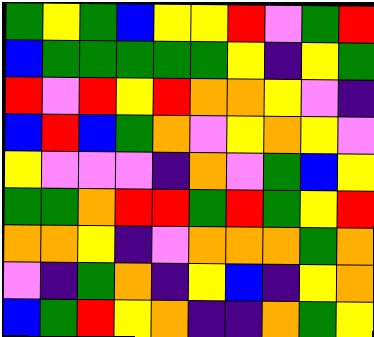[["green", "yellow", "green", "blue", "yellow", "yellow", "red", "violet", "green", "red"], ["blue", "green", "green", "green", "green", "green", "yellow", "indigo", "yellow", "green"], ["red", "violet", "red", "yellow", "red", "orange", "orange", "yellow", "violet", "indigo"], ["blue", "red", "blue", "green", "orange", "violet", "yellow", "orange", "yellow", "violet"], ["yellow", "violet", "violet", "violet", "indigo", "orange", "violet", "green", "blue", "yellow"], ["green", "green", "orange", "red", "red", "green", "red", "green", "yellow", "red"], ["orange", "orange", "yellow", "indigo", "violet", "orange", "orange", "orange", "green", "orange"], ["violet", "indigo", "green", "orange", "indigo", "yellow", "blue", "indigo", "yellow", "orange"], ["blue", "green", "red", "yellow", "orange", "indigo", "indigo", "orange", "green", "yellow"]]